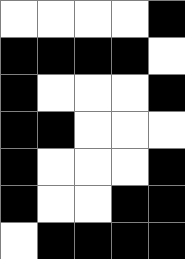[["white", "white", "white", "white", "black"], ["black", "black", "black", "black", "white"], ["black", "white", "white", "white", "black"], ["black", "black", "white", "white", "white"], ["black", "white", "white", "white", "black"], ["black", "white", "white", "black", "black"], ["white", "black", "black", "black", "black"]]